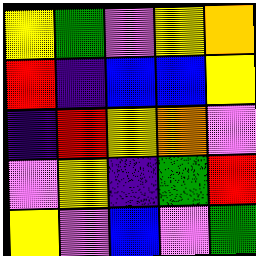[["yellow", "green", "violet", "yellow", "orange"], ["red", "indigo", "blue", "blue", "yellow"], ["indigo", "red", "yellow", "orange", "violet"], ["violet", "yellow", "indigo", "green", "red"], ["yellow", "violet", "blue", "violet", "green"]]